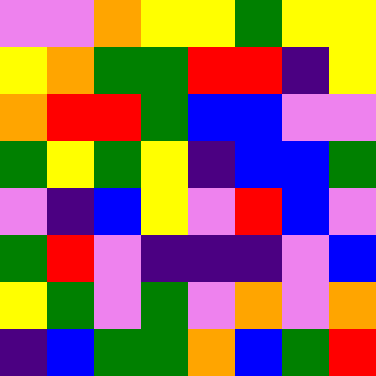[["violet", "violet", "orange", "yellow", "yellow", "green", "yellow", "yellow"], ["yellow", "orange", "green", "green", "red", "red", "indigo", "yellow"], ["orange", "red", "red", "green", "blue", "blue", "violet", "violet"], ["green", "yellow", "green", "yellow", "indigo", "blue", "blue", "green"], ["violet", "indigo", "blue", "yellow", "violet", "red", "blue", "violet"], ["green", "red", "violet", "indigo", "indigo", "indigo", "violet", "blue"], ["yellow", "green", "violet", "green", "violet", "orange", "violet", "orange"], ["indigo", "blue", "green", "green", "orange", "blue", "green", "red"]]